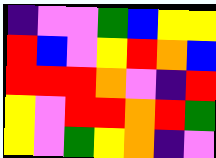[["indigo", "violet", "violet", "green", "blue", "yellow", "yellow"], ["red", "blue", "violet", "yellow", "red", "orange", "blue"], ["red", "red", "red", "orange", "violet", "indigo", "red"], ["yellow", "violet", "red", "red", "orange", "red", "green"], ["yellow", "violet", "green", "yellow", "orange", "indigo", "violet"]]